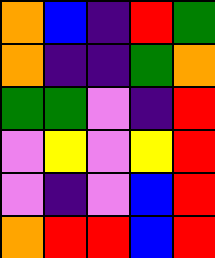[["orange", "blue", "indigo", "red", "green"], ["orange", "indigo", "indigo", "green", "orange"], ["green", "green", "violet", "indigo", "red"], ["violet", "yellow", "violet", "yellow", "red"], ["violet", "indigo", "violet", "blue", "red"], ["orange", "red", "red", "blue", "red"]]